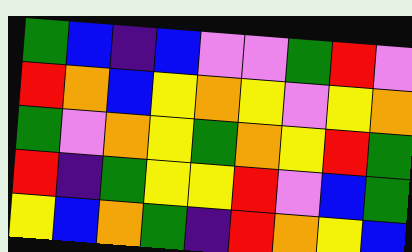[["green", "blue", "indigo", "blue", "violet", "violet", "green", "red", "violet"], ["red", "orange", "blue", "yellow", "orange", "yellow", "violet", "yellow", "orange"], ["green", "violet", "orange", "yellow", "green", "orange", "yellow", "red", "green"], ["red", "indigo", "green", "yellow", "yellow", "red", "violet", "blue", "green"], ["yellow", "blue", "orange", "green", "indigo", "red", "orange", "yellow", "blue"]]